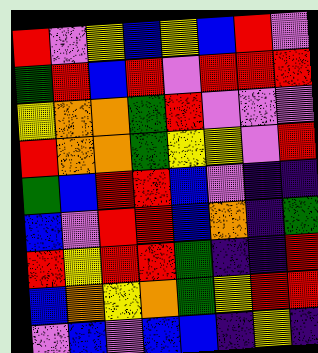[["red", "violet", "yellow", "blue", "yellow", "blue", "red", "violet"], ["green", "red", "blue", "red", "violet", "red", "red", "red"], ["yellow", "orange", "orange", "green", "red", "violet", "violet", "violet"], ["red", "orange", "orange", "green", "yellow", "yellow", "violet", "red"], ["green", "blue", "red", "red", "blue", "violet", "indigo", "indigo"], ["blue", "violet", "red", "red", "blue", "orange", "indigo", "green"], ["red", "yellow", "red", "red", "green", "indigo", "indigo", "red"], ["blue", "orange", "yellow", "orange", "green", "yellow", "red", "red"], ["violet", "blue", "violet", "blue", "blue", "indigo", "yellow", "indigo"]]